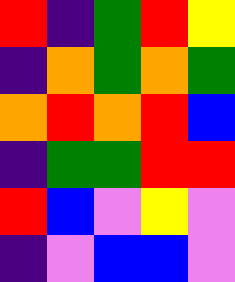[["red", "indigo", "green", "red", "yellow"], ["indigo", "orange", "green", "orange", "green"], ["orange", "red", "orange", "red", "blue"], ["indigo", "green", "green", "red", "red"], ["red", "blue", "violet", "yellow", "violet"], ["indigo", "violet", "blue", "blue", "violet"]]